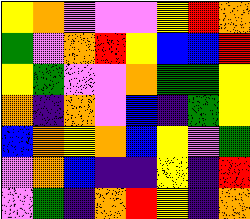[["yellow", "orange", "violet", "violet", "violet", "yellow", "red", "orange"], ["green", "violet", "orange", "red", "yellow", "blue", "blue", "red"], ["yellow", "green", "violet", "violet", "orange", "green", "green", "yellow"], ["orange", "indigo", "orange", "violet", "blue", "indigo", "green", "yellow"], ["blue", "orange", "yellow", "orange", "blue", "yellow", "violet", "green"], ["violet", "orange", "blue", "indigo", "indigo", "yellow", "indigo", "red"], ["violet", "green", "indigo", "orange", "red", "yellow", "indigo", "orange"]]